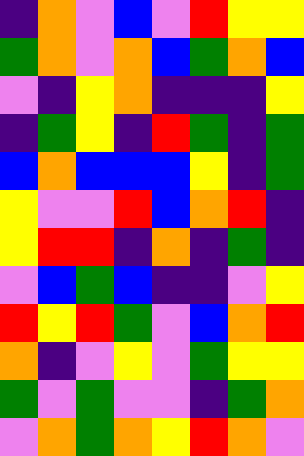[["indigo", "orange", "violet", "blue", "violet", "red", "yellow", "yellow"], ["green", "orange", "violet", "orange", "blue", "green", "orange", "blue"], ["violet", "indigo", "yellow", "orange", "indigo", "indigo", "indigo", "yellow"], ["indigo", "green", "yellow", "indigo", "red", "green", "indigo", "green"], ["blue", "orange", "blue", "blue", "blue", "yellow", "indigo", "green"], ["yellow", "violet", "violet", "red", "blue", "orange", "red", "indigo"], ["yellow", "red", "red", "indigo", "orange", "indigo", "green", "indigo"], ["violet", "blue", "green", "blue", "indigo", "indigo", "violet", "yellow"], ["red", "yellow", "red", "green", "violet", "blue", "orange", "red"], ["orange", "indigo", "violet", "yellow", "violet", "green", "yellow", "yellow"], ["green", "violet", "green", "violet", "violet", "indigo", "green", "orange"], ["violet", "orange", "green", "orange", "yellow", "red", "orange", "violet"]]